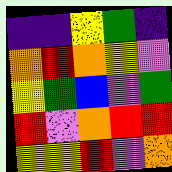[["indigo", "indigo", "yellow", "green", "indigo"], ["orange", "red", "orange", "yellow", "violet"], ["yellow", "green", "blue", "violet", "green"], ["red", "violet", "orange", "red", "red"], ["yellow", "yellow", "red", "violet", "orange"]]